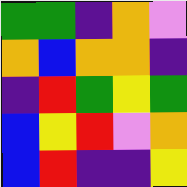[["green", "green", "indigo", "orange", "violet"], ["orange", "blue", "orange", "orange", "indigo"], ["indigo", "red", "green", "yellow", "green"], ["blue", "yellow", "red", "violet", "orange"], ["blue", "red", "indigo", "indigo", "yellow"]]